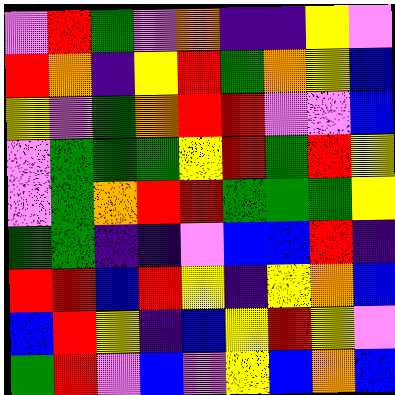[["violet", "red", "green", "violet", "orange", "indigo", "indigo", "yellow", "violet"], ["red", "orange", "indigo", "yellow", "red", "green", "orange", "yellow", "blue"], ["yellow", "violet", "green", "orange", "red", "red", "violet", "violet", "blue"], ["violet", "green", "green", "green", "yellow", "red", "green", "red", "yellow"], ["violet", "green", "orange", "red", "red", "green", "green", "green", "yellow"], ["green", "green", "indigo", "indigo", "violet", "blue", "blue", "red", "indigo"], ["red", "red", "blue", "red", "yellow", "indigo", "yellow", "orange", "blue"], ["blue", "red", "yellow", "indigo", "blue", "yellow", "red", "yellow", "violet"], ["green", "red", "violet", "blue", "violet", "yellow", "blue", "orange", "blue"]]